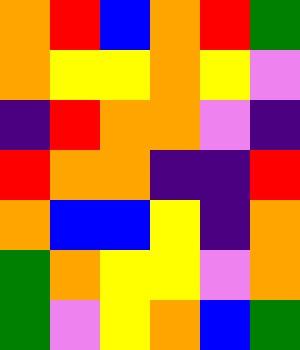[["orange", "red", "blue", "orange", "red", "green"], ["orange", "yellow", "yellow", "orange", "yellow", "violet"], ["indigo", "red", "orange", "orange", "violet", "indigo"], ["red", "orange", "orange", "indigo", "indigo", "red"], ["orange", "blue", "blue", "yellow", "indigo", "orange"], ["green", "orange", "yellow", "yellow", "violet", "orange"], ["green", "violet", "yellow", "orange", "blue", "green"]]